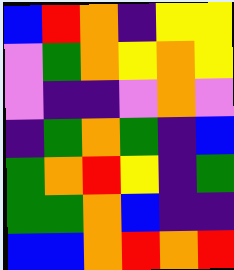[["blue", "red", "orange", "indigo", "yellow", "yellow"], ["violet", "green", "orange", "yellow", "orange", "yellow"], ["violet", "indigo", "indigo", "violet", "orange", "violet"], ["indigo", "green", "orange", "green", "indigo", "blue"], ["green", "orange", "red", "yellow", "indigo", "green"], ["green", "green", "orange", "blue", "indigo", "indigo"], ["blue", "blue", "orange", "red", "orange", "red"]]